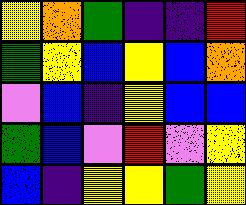[["yellow", "orange", "green", "indigo", "indigo", "red"], ["green", "yellow", "blue", "yellow", "blue", "orange"], ["violet", "blue", "indigo", "yellow", "blue", "blue"], ["green", "blue", "violet", "red", "violet", "yellow"], ["blue", "indigo", "yellow", "yellow", "green", "yellow"]]